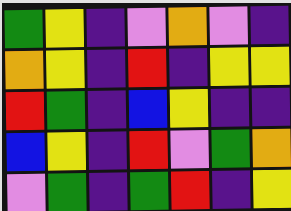[["green", "yellow", "indigo", "violet", "orange", "violet", "indigo"], ["orange", "yellow", "indigo", "red", "indigo", "yellow", "yellow"], ["red", "green", "indigo", "blue", "yellow", "indigo", "indigo"], ["blue", "yellow", "indigo", "red", "violet", "green", "orange"], ["violet", "green", "indigo", "green", "red", "indigo", "yellow"]]